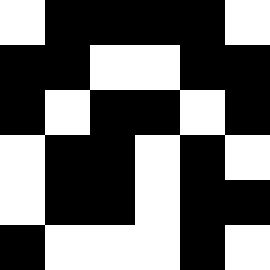[["white", "black", "black", "black", "black", "white"], ["black", "black", "white", "white", "black", "black"], ["black", "white", "black", "black", "white", "black"], ["white", "black", "black", "white", "black", "white"], ["white", "black", "black", "white", "black", "black"], ["black", "white", "white", "white", "black", "white"]]